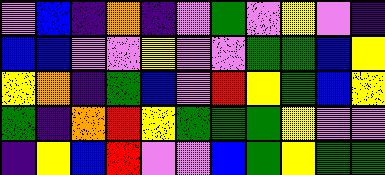[["violet", "blue", "indigo", "orange", "indigo", "violet", "green", "violet", "yellow", "violet", "indigo"], ["blue", "blue", "violet", "violet", "yellow", "violet", "violet", "green", "green", "blue", "yellow"], ["yellow", "orange", "indigo", "green", "blue", "violet", "red", "yellow", "green", "blue", "yellow"], ["green", "indigo", "orange", "red", "yellow", "green", "green", "green", "yellow", "violet", "violet"], ["indigo", "yellow", "blue", "red", "violet", "violet", "blue", "green", "yellow", "green", "green"]]